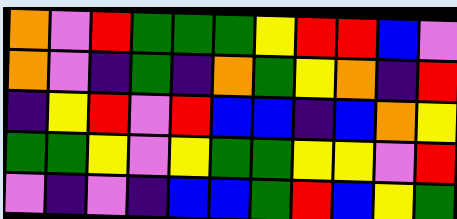[["orange", "violet", "red", "green", "green", "green", "yellow", "red", "red", "blue", "violet"], ["orange", "violet", "indigo", "green", "indigo", "orange", "green", "yellow", "orange", "indigo", "red"], ["indigo", "yellow", "red", "violet", "red", "blue", "blue", "indigo", "blue", "orange", "yellow"], ["green", "green", "yellow", "violet", "yellow", "green", "green", "yellow", "yellow", "violet", "red"], ["violet", "indigo", "violet", "indigo", "blue", "blue", "green", "red", "blue", "yellow", "green"]]